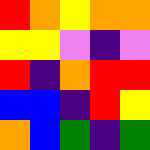[["red", "orange", "yellow", "orange", "orange"], ["yellow", "yellow", "violet", "indigo", "violet"], ["red", "indigo", "orange", "red", "red"], ["blue", "blue", "indigo", "red", "yellow"], ["orange", "blue", "green", "indigo", "green"]]